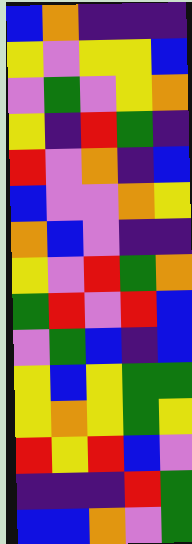[["blue", "orange", "indigo", "indigo", "indigo"], ["yellow", "violet", "yellow", "yellow", "blue"], ["violet", "green", "violet", "yellow", "orange"], ["yellow", "indigo", "red", "green", "indigo"], ["red", "violet", "orange", "indigo", "blue"], ["blue", "violet", "violet", "orange", "yellow"], ["orange", "blue", "violet", "indigo", "indigo"], ["yellow", "violet", "red", "green", "orange"], ["green", "red", "violet", "red", "blue"], ["violet", "green", "blue", "indigo", "blue"], ["yellow", "blue", "yellow", "green", "green"], ["yellow", "orange", "yellow", "green", "yellow"], ["red", "yellow", "red", "blue", "violet"], ["indigo", "indigo", "indigo", "red", "green"], ["blue", "blue", "orange", "violet", "green"]]